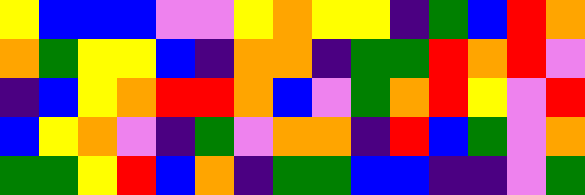[["yellow", "blue", "blue", "blue", "violet", "violet", "yellow", "orange", "yellow", "yellow", "indigo", "green", "blue", "red", "orange"], ["orange", "green", "yellow", "yellow", "blue", "indigo", "orange", "orange", "indigo", "green", "green", "red", "orange", "red", "violet"], ["indigo", "blue", "yellow", "orange", "red", "red", "orange", "blue", "violet", "green", "orange", "red", "yellow", "violet", "red"], ["blue", "yellow", "orange", "violet", "indigo", "green", "violet", "orange", "orange", "indigo", "red", "blue", "green", "violet", "orange"], ["green", "green", "yellow", "red", "blue", "orange", "indigo", "green", "green", "blue", "blue", "indigo", "indigo", "violet", "green"]]